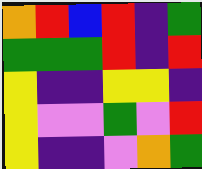[["orange", "red", "blue", "red", "indigo", "green"], ["green", "green", "green", "red", "indigo", "red"], ["yellow", "indigo", "indigo", "yellow", "yellow", "indigo"], ["yellow", "violet", "violet", "green", "violet", "red"], ["yellow", "indigo", "indigo", "violet", "orange", "green"]]